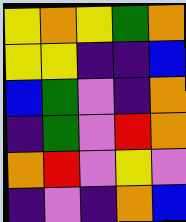[["yellow", "orange", "yellow", "green", "orange"], ["yellow", "yellow", "indigo", "indigo", "blue"], ["blue", "green", "violet", "indigo", "orange"], ["indigo", "green", "violet", "red", "orange"], ["orange", "red", "violet", "yellow", "violet"], ["indigo", "violet", "indigo", "orange", "blue"]]